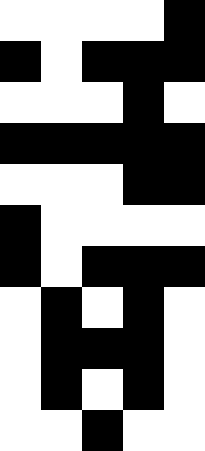[["white", "white", "white", "white", "black"], ["black", "white", "black", "black", "black"], ["white", "white", "white", "black", "white"], ["black", "black", "black", "black", "black"], ["white", "white", "white", "black", "black"], ["black", "white", "white", "white", "white"], ["black", "white", "black", "black", "black"], ["white", "black", "white", "black", "white"], ["white", "black", "black", "black", "white"], ["white", "black", "white", "black", "white"], ["white", "white", "black", "white", "white"]]